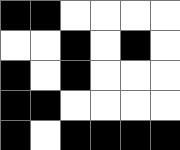[["black", "black", "white", "white", "white", "white"], ["white", "white", "black", "white", "black", "white"], ["black", "white", "black", "white", "white", "white"], ["black", "black", "white", "white", "white", "white"], ["black", "white", "black", "black", "black", "black"]]